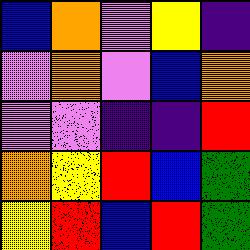[["blue", "orange", "violet", "yellow", "indigo"], ["violet", "orange", "violet", "blue", "orange"], ["violet", "violet", "indigo", "indigo", "red"], ["orange", "yellow", "red", "blue", "green"], ["yellow", "red", "blue", "red", "green"]]